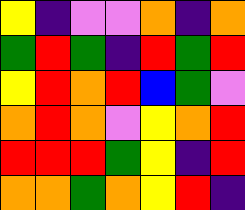[["yellow", "indigo", "violet", "violet", "orange", "indigo", "orange"], ["green", "red", "green", "indigo", "red", "green", "red"], ["yellow", "red", "orange", "red", "blue", "green", "violet"], ["orange", "red", "orange", "violet", "yellow", "orange", "red"], ["red", "red", "red", "green", "yellow", "indigo", "red"], ["orange", "orange", "green", "orange", "yellow", "red", "indigo"]]